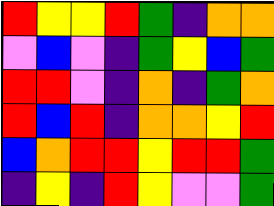[["red", "yellow", "yellow", "red", "green", "indigo", "orange", "orange"], ["violet", "blue", "violet", "indigo", "green", "yellow", "blue", "green"], ["red", "red", "violet", "indigo", "orange", "indigo", "green", "orange"], ["red", "blue", "red", "indigo", "orange", "orange", "yellow", "red"], ["blue", "orange", "red", "red", "yellow", "red", "red", "green"], ["indigo", "yellow", "indigo", "red", "yellow", "violet", "violet", "green"]]